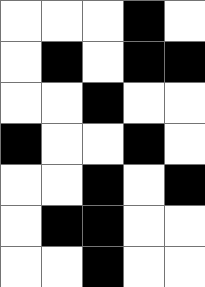[["white", "white", "white", "black", "white"], ["white", "black", "white", "black", "black"], ["white", "white", "black", "white", "white"], ["black", "white", "white", "black", "white"], ["white", "white", "black", "white", "black"], ["white", "black", "black", "white", "white"], ["white", "white", "black", "white", "white"]]